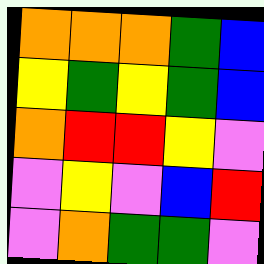[["orange", "orange", "orange", "green", "blue"], ["yellow", "green", "yellow", "green", "blue"], ["orange", "red", "red", "yellow", "violet"], ["violet", "yellow", "violet", "blue", "red"], ["violet", "orange", "green", "green", "violet"]]